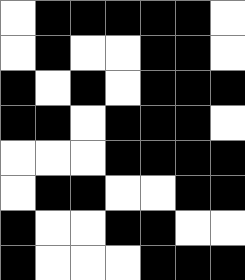[["white", "black", "black", "black", "black", "black", "white"], ["white", "black", "white", "white", "black", "black", "white"], ["black", "white", "black", "white", "black", "black", "black"], ["black", "black", "white", "black", "black", "black", "white"], ["white", "white", "white", "black", "black", "black", "black"], ["white", "black", "black", "white", "white", "black", "black"], ["black", "white", "white", "black", "black", "white", "white"], ["black", "white", "white", "white", "black", "black", "black"]]